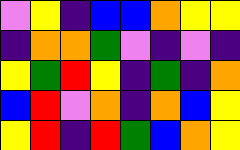[["violet", "yellow", "indigo", "blue", "blue", "orange", "yellow", "yellow"], ["indigo", "orange", "orange", "green", "violet", "indigo", "violet", "indigo"], ["yellow", "green", "red", "yellow", "indigo", "green", "indigo", "orange"], ["blue", "red", "violet", "orange", "indigo", "orange", "blue", "yellow"], ["yellow", "red", "indigo", "red", "green", "blue", "orange", "yellow"]]